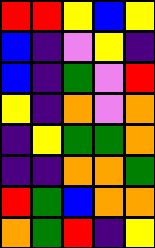[["red", "red", "yellow", "blue", "yellow"], ["blue", "indigo", "violet", "yellow", "indigo"], ["blue", "indigo", "green", "violet", "red"], ["yellow", "indigo", "orange", "violet", "orange"], ["indigo", "yellow", "green", "green", "orange"], ["indigo", "indigo", "orange", "orange", "green"], ["red", "green", "blue", "orange", "orange"], ["orange", "green", "red", "indigo", "yellow"]]